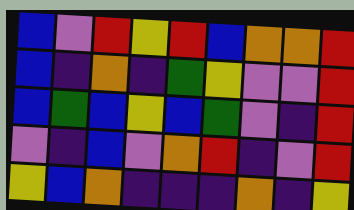[["blue", "violet", "red", "yellow", "red", "blue", "orange", "orange", "red"], ["blue", "indigo", "orange", "indigo", "green", "yellow", "violet", "violet", "red"], ["blue", "green", "blue", "yellow", "blue", "green", "violet", "indigo", "red"], ["violet", "indigo", "blue", "violet", "orange", "red", "indigo", "violet", "red"], ["yellow", "blue", "orange", "indigo", "indigo", "indigo", "orange", "indigo", "yellow"]]